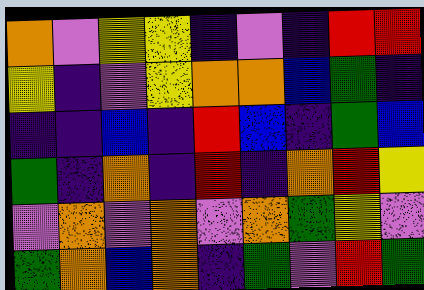[["orange", "violet", "yellow", "yellow", "indigo", "violet", "indigo", "red", "red"], ["yellow", "indigo", "violet", "yellow", "orange", "orange", "blue", "green", "indigo"], ["indigo", "indigo", "blue", "indigo", "red", "blue", "indigo", "green", "blue"], ["green", "indigo", "orange", "indigo", "red", "indigo", "orange", "red", "yellow"], ["violet", "orange", "violet", "orange", "violet", "orange", "green", "yellow", "violet"], ["green", "orange", "blue", "orange", "indigo", "green", "violet", "red", "green"]]